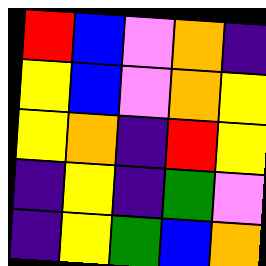[["red", "blue", "violet", "orange", "indigo"], ["yellow", "blue", "violet", "orange", "yellow"], ["yellow", "orange", "indigo", "red", "yellow"], ["indigo", "yellow", "indigo", "green", "violet"], ["indigo", "yellow", "green", "blue", "orange"]]